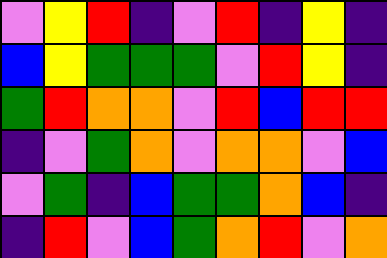[["violet", "yellow", "red", "indigo", "violet", "red", "indigo", "yellow", "indigo"], ["blue", "yellow", "green", "green", "green", "violet", "red", "yellow", "indigo"], ["green", "red", "orange", "orange", "violet", "red", "blue", "red", "red"], ["indigo", "violet", "green", "orange", "violet", "orange", "orange", "violet", "blue"], ["violet", "green", "indigo", "blue", "green", "green", "orange", "blue", "indigo"], ["indigo", "red", "violet", "blue", "green", "orange", "red", "violet", "orange"]]